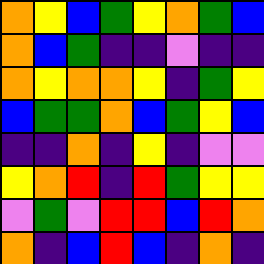[["orange", "yellow", "blue", "green", "yellow", "orange", "green", "blue"], ["orange", "blue", "green", "indigo", "indigo", "violet", "indigo", "indigo"], ["orange", "yellow", "orange", "orange", "yellow", "indigo", "green", "yellow"], ["blue", "green", "green", "orange", "blue", "green", "yellow", "blue"], ["indigo", "indigo", "orange", "indigo", "yellow", "indigo", "violet", "violet"], ["yellow", "orange", "red", "indigo", "red", "green", "yellow", "yellow"], ["violet", "green", "violet", "red", "red", "blue", "red", "orange"], ["orange", "indigo", "blue", "red", "blue", "indigo", "orange", "indigo"]]